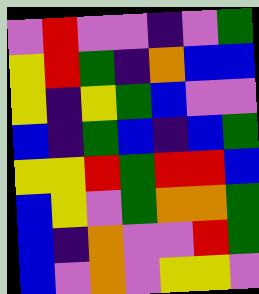[["violet", "red", "violet", "violet", "indigo", "violet", "green"], ["yellow", "red", "green", "indigo", "orange", "blue", "blue"], ["yellow", "indigo", "yellow", "green", "blue", "violet", "violet"], ["blue", "indigo", "green", "blue", "indigo", "blue", "green"], ["yellow", "yellow", "red", "green", "red", "red", "blue"], ["blue", "yellow", "violet", "green", "orange", "orange", "green"], ["blue", "indigo", "orange", "violet", "violet", "red", "green"], ["blue", "violet", "orange", "violet", "yellow", "yellow", "violet"]]